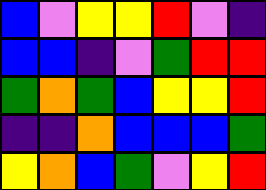[["blue", "violet", "yellow", "yellow", "red", "violet", "indigo"], ["blue", "blue", "indigo", "violet", "green", "red", "red"], ["green", "orange", "green", "blue", "yellow", "yellow", "red"], ["indigo", "indigo", "orange", "blue", "blue", "blue", "green"], ["yellow", "orange", "blue", "green", "violet", "yellow", "red"]]